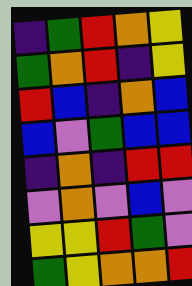[["indigo", "green", "red", "orange", "yellow"], ["green", "orange", "red", "indigo", "yellow"], ["red", "blue", "indigo", "orange", "blue"], ["blue", "violet", "green", "blue", "blue"], ["indigo", "orange", "indigo", "red", "red"], ["violet", "orange", "violet", "blue", "violet"], ["yellow", "yellow", "red", "green", "violet"], ["green", "yellow", "orange", "orange", "red"]]